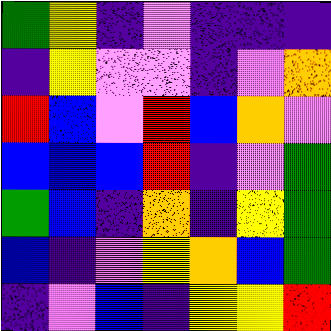[["green", "yellow", "indigo", "violet", "indigo", "indigo", "indigo"], ["indigo", "yellow", "violet", "violet", "indigo", "violet", "orange"], ["red", "blue", "violet", "red", "blue", "orange", "violet"], ["blue", "blue", "blue", "red", "indigo", "violet", "green"], ["green", "blue", "indigo", "orange", "indigo", "yellow", "green"], ["blue", "indigo", "violet", "yellow", "orange", "blue", "green"], ["indigo", "violet", "blue", "indigo", "yellow", "yellow", "red"]]